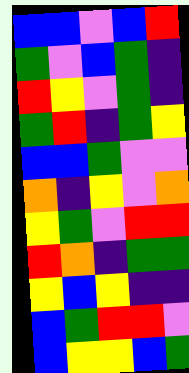[["blue", "blue", "violet", "blue", "red"], ["green", "violet", "blue", "green", "indigo"], ["red", "yellow", "violet", "green", "indigo"], ["green", "red", "indigo", "green", "yellow"], ["blue", "blue", "green", "violet", "violet"], ["orange", "indigo", "yellow", "violet", "orange"], ["yellow", "green", "violet", "red", "red"], ["red", "orange", "indigo", "green", "green"], ["yellow", "blue", "yellow", "indigo", "indigo"], ["blue", "green", "red", "red", "violet"], ["blue", "yellow", "yellow", "blue", "green"]]